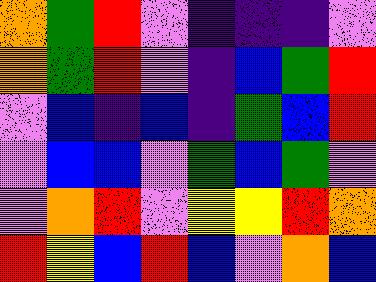[["orange", "green", "red", "violet", "indigo", "indigo", "indigo", "violet"], ["orange", "green", "red", "violet", "indigo", "blue", "green", "red"], ["violet", "blue", "indigo", "blue", "indigo", "green", "blue", "red"], ["violet", "blue", "blue", "violet", "green", "blue", "green", "violet"], ["violet", "orange", "red", "violet", "yellow", "yellow", "red", "orange"], ["red", "yellow", "blue", "red", "blue", "violet", "orange", "blue"]]